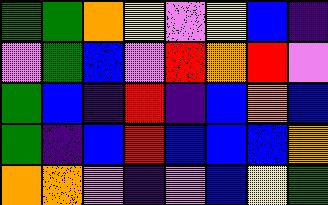[["green", "green", "orange", "yellow", "violet", "yellow", "blue", "indigo"], ["violet", "green", "blue", "violet", "red", "orange", "red", "violet"], ["green", "blue", "indigo", "red", "indigo", "blue", "orange", "blue"], ["green", "indigo", "blue", "red", "blue", "blue", "blue", "orange"], ["orange", "orange", "violet", "indigo", "violet", "blue", "yellow", "green"]]